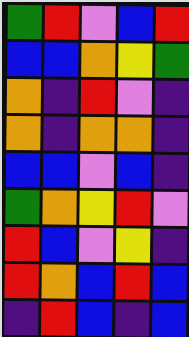[["green", "red", "violet", "blue", "red"], ["blue", "blue", "orange", "yellow", "green"], ["orange", "indigo", "red", "violet", "indigo"], ["orange", "indigo", "orange", "orange", "indigo"], ["blue", "blue", "violet", "blue", "indigo"], ["green", "orange", "yellow", "red", "violet"], ["red", "blue", "violet", "yellow", "indigo"], ["red", "orange", "blue", "red", "blue"], ["indigo", "red", "blue", "indigo", "blue"]]